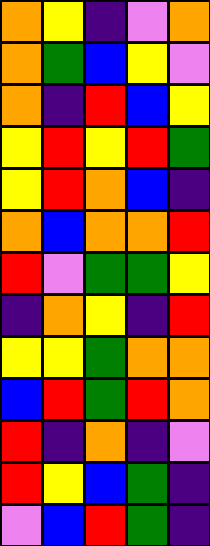[["orange", "yellow", "indigo", "violet", "orange"], ["orange", "green", "blue", "yellow", "violet"], ["orange", "indigo", "red", "blue", "yellow"], ["yellow", "red", "yellow", "red", "green"], ["yellow", "red", "orange", "blue", "indigo"], ["orange", "blue", "orange", "orange", "red"], ["red", "violet", "green", "green", "yellow"], ["indigo", "orange", "yellow", "indigo", "red"], ["yellow", "yellow", "green", "orange", "orange"], ["blue", "red", "green", "red", "orange"], ["red", "indigo", "orange", "indigo", "violet"], ["red", "yellow", "blue", "green", "indigo"], ["violet", "blue", "red", "green", "indigo"]]